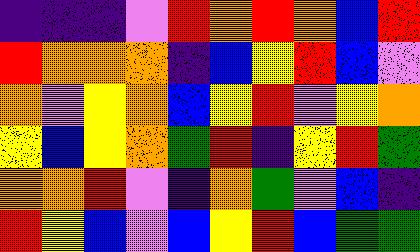[["indigo", "indigo", "indigo", "violet", "red", "orange", "red", "orange", "blue", "red"], ["red", "orange", "orange", "orange", "indigo", "blue", "yellow", "red", "blue", "violet"], ["orange", "violet", "yellow", "orange", "blue", "yellow", "red", "violet", "yellow", "orange"], ["yellow", "blue", "yellow", "orange", "green", "red", "indigo", "yellow", "red", "green"], ["orange", "orange", "red", "violet", "indigo", "orange", "green", "violet", "blue", "indigo"], ["red", "yellow", "blue", "violet", "blue", "yellow", "red", "blue", "green", "green"]]